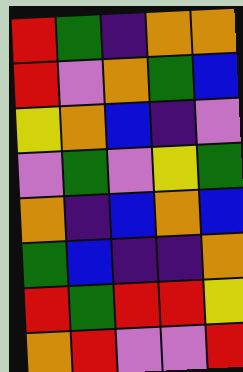[["red", "green", "indigo", "orange", "orange"], ["red", "violet", "orange", "green", "blue"], ["yellow", "orange", "blue", "indigo", "violet"], ["violet", "green", "violet", "yellow", "green"], ["orange", "indigo", "blue", "orange", "blue"], ["green", "blue", "indigo", "indigo", "orange"], ["red", "green", "red", "red", "yellow"], ["orange", "red", "violet", "violet", "red"]]